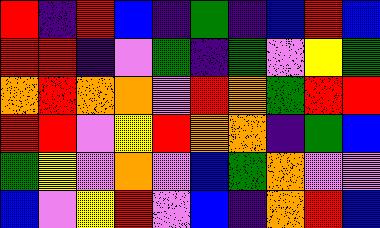[["red", "indigo", "red", "blue", "indigo", "green", "indigo", "blue", "red", "blue"], ["red", "red", "indigo", "violet", "green", "indigo", "green", "violet", "yellow", "green"], ["orange", "red", "orange", "orange", "violet", "red", "orange", "green", "red", "red"], ["red", "red", "violet", "yellow", "red", "orange", "orange", "indigo", "green", "blue"], ["green", "yellow", "violet", "orange", "violet", "blue", "green", "orange", "violet", "violet"], ["blue", "violet", "yellow", "red", "violet", "blue", "indigo", "orange", "red", "blue"]]